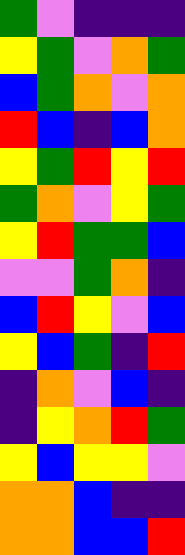[["green", "violet", "indigo", "indigo", "indigo"], ["yellow", "green", "violet", "orange", "green"], ["blue", "green", "orange", "violet", "orange"], ["red", "blue", "indigo", "blue", "orange"], ["yellow", "green", "red", "yellow", "red"], ["green", "orange", "violet", "yellow", "green"], ["yellow", "red", "green", "green", "blue"], ["violet", "violet", "green", "orange", "indigo"], ["blue", "red", "yellow", "violet", "blue"], ["yellow", "blue", "green", "indigo", "red"], ["indigo", "orange", "violet", "blue", "indigo"], ["indigo", "yellow", "orange", "red", "green"], ["yellow", "blue", "yellow", "yellow", "violet"], ["orange", "orange", "blue", "indigo", "indigo"], ["orange", "orange", "blue", "blue", "red"]]